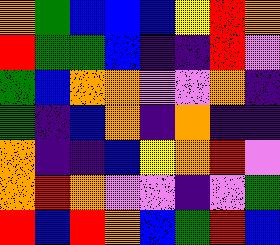[["orange", "green", "blue", "blue", "blue", "yellow", "red", "orange"], ["red", "green", "green", "blue", "indigo", "indigo", "red", "violet"], ["green", "blue", "orange", "orange", "violet", "violet", "orange", "indigo"], ["green", "indigo", "blue", "orange", "indigo", "orange", "indigo", "indigo"], ["orange", "indigo", "indigo", "blue", "yellow", "orange", "red", "violet"], ["orange", "red", "orange", "violet", "violet", "indigo", "violet", "green"], ["red", "blue", "red", "orange", "blue", "green", "red", "blue"]]